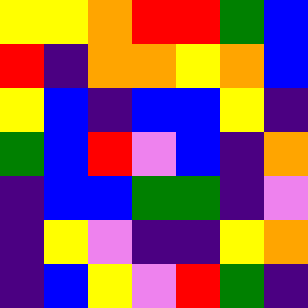[["yellow", "yellow", "orange", "red", "red", "green", "blue"], ["red", "indigo", "orange", "orange", "yellow", "orange", "blue"], ["yellow", "blue", "indigo", "blue", "blue", "yellow", "indigo"], ["green", "blue", "red", "violet", "blue", "indigo", "orange"], ["indigo", "blue", "blue", "green", "green", "indigo", "violet"], ["indigo", "yellow", "violet", "indigo", "indigo", "yellow", "orange"], ["indigo", "blue", "yellow", "violet", "red", "green", "indigo"]]